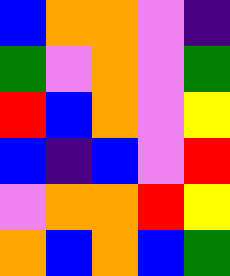[["blue", "orange", "orange", "violet", "indigo"], ["green", "violet", "orange", "violet", "green"], ["red", "blue", "orange", "violet", "yellow"], ["blue", "indigo", "blue", "violet", "red"], ["violet", "orange", "orange", "red", "yellow"], ["orange", "blue", "orange", "blue", "green"]]